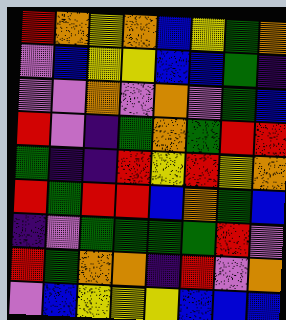[["red", "orange", "yellow", "orange", "blue", "yellow", "green", "orange"], ["violet", "blue", "yellow", "yellow", "blue", "blue", "green", "indigo"], ["violet", "violet", "orange", "violet", "orange", "violet", "green", "blue"], ["red", "violet", "indigo", "green", "orange", "green", "red", "red"], ["green", "indigo", "indigo", "red", "yellow", "red", "yellow", "orange"], ["red", "green", "red", "red", "blue", "orange", "green", "blue"], ["indigo", "violet", "green", "green", "green", "green", "red", "violet"], ["red", "green", "orange", "orange", "indigo", "red", "violet", "orange"], ["violet", "blue", "yellow", "yellow", "yellow", "blue", "blue", "blue"]]